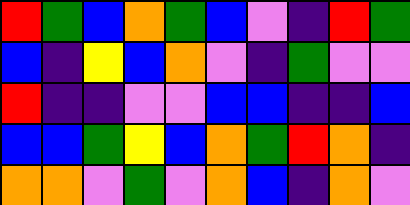[["red", "green", "blue", "orange", "green", "blue", "violet", "indigo", "red", "green"], ["blue", "indigo", "yellow", "blue", "orange", "violet", "indigo", "green", "violet", "violet"], ["red", "indigo", "indigo", "violet", "violet", "blue", "blue", "indigo", "indigo", "blue"], ["blue", "blue", "green", "yellow", "blue", "orange", "green", "red", "orange", "indigo"], ["orange", "orange", "violet", "green", "violet", "orange", "blue", "indigo", "orange", "violet"]]